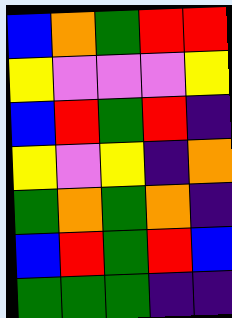[["blue", "orange", "green", "red", "red"], ["yellow", "violet", "violet", "violet", "yellow"], ["blue", "red", "green", "red", "indigo"], ["yellow", "violet", "yellow", "indigo", "orange"], ["green", "orange", "green", "orange", "indigo"], ["blue", "red", "green", "red", "blue"], ["green", "green", "green", "indigo", "indigo"]]